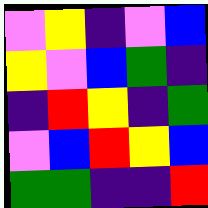[["violet", "yellow", "indigo", "violet", "blue"], ["yellow", "violet", "blue", "green", "indigo"], ["indigo", "red", "yellow", "indigo", "green"], ["violet", "blue", "red", "yellow", "blue"], ["green", "green", "indigo", "indigo", "red"]]